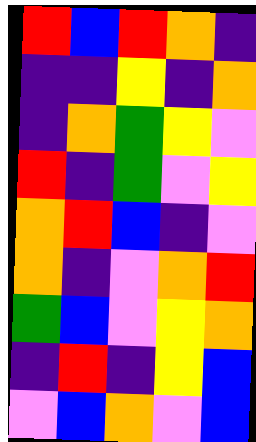[["red", "blue", "red", "orange", "indigo"], ["indigo", "indigo", "yellow", "indigo", "orange"], ["indigo", "orange", "green", "yellow", "violet"], ["red", "indigo", "green", "violet", "yellow"], ["orange", "red", "blue", "indigo", "violet"], ["orange", "indigo", "violet", "orange", "red"], ["green", "blue", "violet", "yellow", "orange"], ["indigo", "red", "indigo", "yellow", "blue"], ["violet", "blue", "orange", "violet", "blue"]]